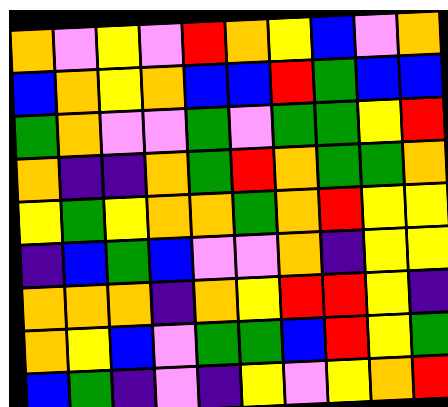[["orange", "violet", "yellow", "violet", "red", "orange", "yellow", "blue", "violet", "orange"], ["blue", "orange", "yellow", "orange", "blue", "blue", "red", "green", "blue", "blue"], ["green", "orange", "violet", "violet", "green", "violet", "green", "green", "yellow", "red"], ["orange", "indigo", "indigo", "orange", "green", "red", "orange", "green", "green", "orange"], ["yellow", "green", "yellow", "orange", "orange", "green", "orange", "red", "yellow", "yellow"], ["indigo", "blue", "green", "blue", "violet", "violet", "orange", "indigo", "yellow", "yellow"], ["orange", "orange", "orange", "indigo", "orange", "yellow", "red", "red", "yellow", "indigo"], ["orange", "yellow", "blue", "violet", "green", "green", "blue", "red", "yellow", "green"], ["blue", "green", "indigo", "violet", "indigo", "yellow", "violet", "yellow", "orange", "red"]]